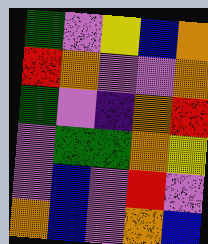[["green", "violet", "yellow", "blue", "orange"], ["red", "orange", "violet", "violet", "orange"], ["green", "violet", "indigo", "orange", "red"], ["violet", "green", "green", "orange", "yellow"], ["violet", "blue", "violet", "red", "violet"], ["orange", "blue", "violet", "orange", "blue"]]